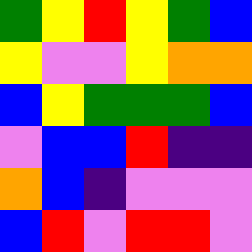[["green", "yellow", "red", "yellow", "green", "blue"], ["yellow", "violet", "violet", "yellow", "orange", "orange"], ["blue", "yellow", "green", "green", "green", "blue"], ["violet", "blue", "blue", "red", "indigo", "indigo"], ["orange", "blue", "indigo", "violet", "violet", "violet"], ["blue", "red", "violet", "red", "red", "violet"]]